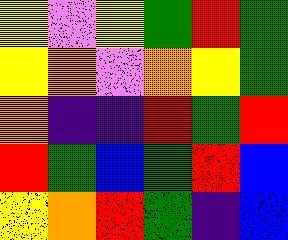[["yellow", "violet", "yellow", "green", "red", "green"], ["yellow", "orange", "violet", "orange", "yellow", "green"], ["orange", "indigo", "indigo", "red", "green", "red"], ["red", "green", "blue", "green", "red", "blue"], ["yellow", "orange", "red", "green", "indigo", "blue"]]